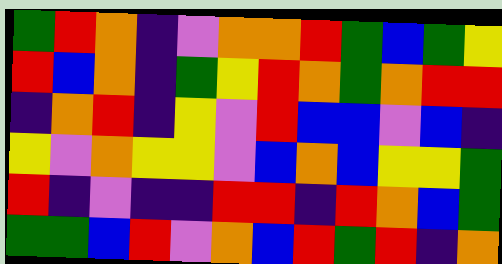[["green", "red", "orange", "indigo", "violet", "orange", "orange", "red", "green", "blue", "green", "yellow"], ["red", "blue", "orange", "indigo", "green", "yellow", "red", "orange", "green", "orange", "red", "red"], ["indigo", "orange", "red", "indigo", "yellow", "violet", "red", "blue", "blue", "violet", "blue", "indigo"], ["yellow", "violet", "orange", "yellow", "yellow", "violet", "blue", "orange", "blue", "yellow", "yellow", "green"], ["red", "indigo", "violet", "indigo", "indigo", "red", "red", "indigo", "red", "orange", "blue", "green"], ["green", "green", "blue", "red", "violet", "orange", "blue", "red", "green", "red", "indigo", "orange"]]